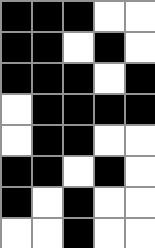[["black", "black", "black", "white", "white"], ["black", "black", "white", "black", "white"], ["black", "black", "black", "white", "black"], ["white", "black", "black", "black", "black"], ["white", "black", "black", "white", "white"], ["black", "black", "white", "black", "white"], ["black", "white", "black", "white", "white"], ["white", "white", "black", "white", "white"]]